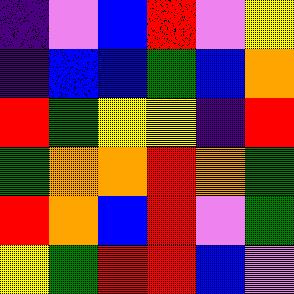[["indigo", "violet", "blue", "red", "violet", "yellow"], ["indigo", "blue", "blue", "green", "blue", "orange"], ["red", "green", "yellow", "yellow", "indigo", "red"], ["green", "orange", "orange", "red", "orange", "green"], ["red", "orange", "blue", "red", "violet", "green"], ["yellow", "green", "red", "red", "blue", "violet"]]